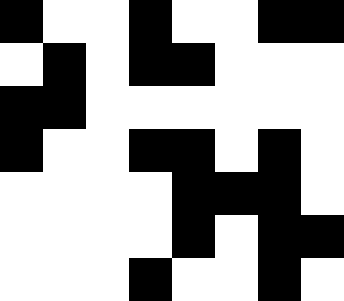[["black", "white", "white", "black", "white", "white", "black", "black"], ["white", "black", "white", "black", "black", "white", "white", "white"], ["black", "black", "white", "white", "white", "white", "white", "white"], ["black", "white", "white", "black", "black", "white", "black", "white"], ["white", "white", "white", "white", "black", "black", "black", "white"], ["white", "white", "white", "white", "black", "white", "black", "black"], ["white", "white", "white", "black", "white", "white", "black", "white"]]